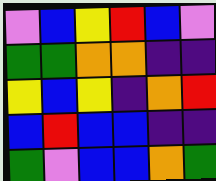[["violet", "blue", "yellow", "red", "blue", "violet"], ["green", "green", "orange", "orange", "indigo", "indigo"], ["yellow", "blue", "yellow", "indigo", "orange", "red"], ["blue", "red", "blue", "blue", "indigo", "indigo"], ["green", "violet", "blue", "blue", "orange", "green"]]